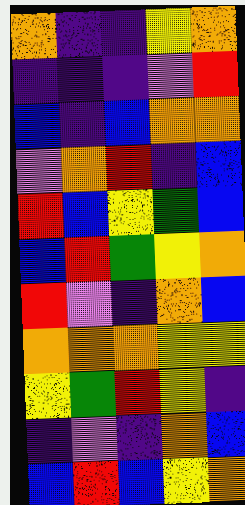[["orange", "indigo", "indigo", "yellow", "orange"], ["indigo", "indigo", "indigo", "violet", "red"], ["blue", "indigo", "blue", "orange", "orange"], ["violet", "orange", "red", "indigo", "blue"], ["red", "blue", "yellow", "green", "blue"], ["blue", "red", "green", "yellow", "orange"], ["red", "violet", "indigo", "orange", "blue"], ["orange", "orange", "orange", "yellow", "yellow"], ["yellow", "green", "red", "yellow", "indigo"], ["indigo", "violet", "indigo", "orange", "blue"], ["blue", "red", "blue", "yellow", "orange"]]